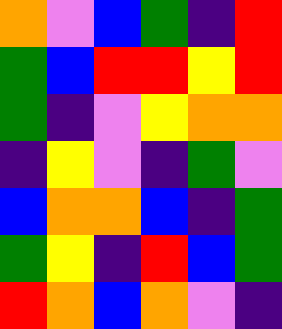[["orange", "violet", "blue", "green", "indigo", "red"], ["green", "blue", "red", "red", "yellow", "red"], ["green", "indigo", "violet", "yellow", "orange", "orange"], ["indigo", "yellow", "violet", "indigo", "green", "violet"], ["blue", "orange", "orange", "blue", "indigo", "green"], ["green", "yellow", "indigo", "red", "blue", "green"], ["red", "orange", "blue", "orange", "violet", "indigo"]]